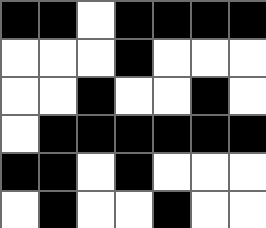[["black", "black", "white", "black", "black", "black", "black"], ["white", "white", "white", "black", "white", "white", "white"], ["white", "white", "black", "white", "white", "black", "white"], ["white", "black", "black", "black", "black", "black", "black"], ["black", "black", "white", "black", "white", "white", "white"], ["white", "black", "white", "white", "black", "white", "white"]]